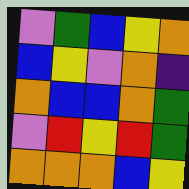[["violet", "green", "blue", "yellow", "orange"], ["blue", "yellow", "violet", "orange", "indigo"], ["orange", "blue", "blue", "orange", "green"], ["violet", "red", "yellow", "red", "green"], ["orange", "orange", "orange", "blue", "yellow"]]